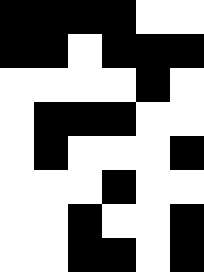[["black", "black", "black", "black", "white", "white"], ["black", "black", "white", "black", "black", "black"], ["white", "white", "white", "white", "black", "white"], ["white", "black", "black", "black", "white", "white"], ["white", "black", "white", "white", "white", "black"], ["white", "white", "white", "black", "white", "white"], ["white", "white", "black", "white", "white", "black"], ["white", "white", "black", "black", "white", "black"]]